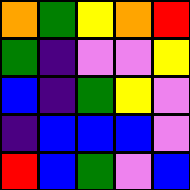[["orange", "green", "yellow", "orange", "red"], ["green", "indigo", "violet", "violet", "yellow"], ["blue", "indigo", "green", "yellow", "violet"], ["indigo", "blue", "blue", "blue", "violet"], ["red", "blue", "green", "violet", "blue"]]